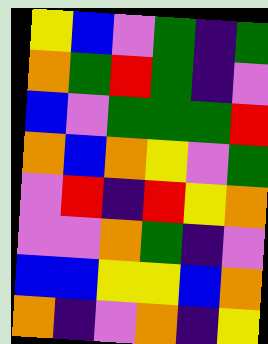[["yellow", "blue", "violet", "green", "indigo", "green"], ["orange", "green", "red", "green", "indigo", "violet"], ["blue", "violet", "green", "green", "green", "red"], ["orange", "blue", "orange", "yellow", "violet", "green"], ["violet", "red", "indigo", "red", "yellow", "orange"], ["violet", "violet", "orange", "green", "indigo", "violet"], ["blue", "blue", "yellow", "yellow", "blue", "orange"], ["orange", "indigo", "violet", "orange", "indigo", "yellow"]]